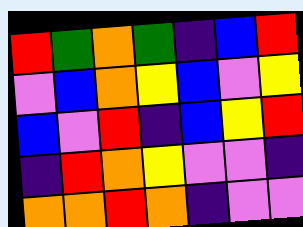[["red", "green", "orange", "green", "indigo", "blue", "red"], ["violet", "blue", "orange", "yellow", "blue", "violet", "yellow"], ["blue", "violet", "red", "indigo", "blue", "yellow", "red"], ["indigo", "red", "orange", "yellow", "violet", "violet", "indigo"], ["orange", "orange", "red", "orange", "indigo", "violet", "violet"]]